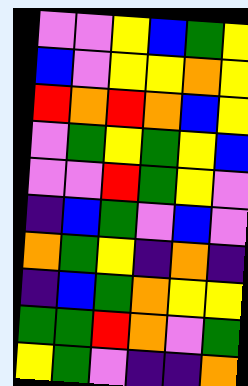[["violet", "violet", "yellow", "blue", "green", "yellow"], ["blue", "violet", "yellow", "yellow", "orange", "yellow"], ["red", "orange", "red", "orange", "blue", "yellow"], ["violet", "green", "yellow", "green", "yellow", "blue"], ["violet", "violet", "red", "green", "yellow", "violet"], ["indigo", "blue", "green", "violet", "blue", "violet"], ["orange", "green", "yellow", "indigo", "orange", "indigo"], ["indigo", "blue", "green", "orange", "yellow", "yellow"], ["green", "green", "red", "orange", "violet", "green"], ["yellow", "green", "violet", "indigo", "indigo", "orange"]]